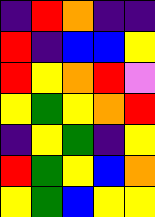[["indigo", "red", "orange", "indigo", "indigo"], ["red", "indigo", "blue", "blue", "yellow"], ["red", "yellow", "orange", "red", "violet"], ["yellow", "green", "yellow", "orange", "red"], ["indigo", "yellow", "green", "indigo", "yellow"], ["red", "green", "yellow", "blue", "orange"], ["yellow", "green", "blue", "yellow", "yellow"]]